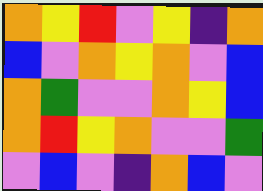[["orange", "yellow", "red", "violet", "yellow", "indigo", "orange"], ["blue", "violet", "orange", "yellow", "orange", "violet", "blue"], ["orange", "green", "violet", "violet", "orange", "yellow", "blue"], ["orange", "red", "yellow", "orange", "violet", "violet", "green"], ["violet", "blue", "violet", "indigo", "orange", "blue", "violet"]]